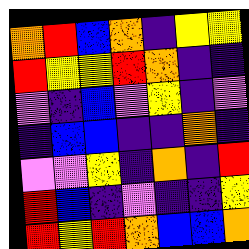[["orange", "red", "blue", "orange", "indigo", "yellow", "yellow"], ["red", "yellow", "yellow", "red", "orange", "indigo", "indigo"], ["violet", "indigo", "blue", "violet", "yellow", "indigo", "violet"], ["indigo", "blue", "blue", "indigo", "indigo", "orange", "indigo"], ["violet", "violet", "yellow", "indigo", "orange", "indigo", "red"], ["red", "blue", "indigo", "violet", "indigo", "indigo", "yellow"], ["red", "yellow", "red", "orange", "blue", "blue", "orange"]]